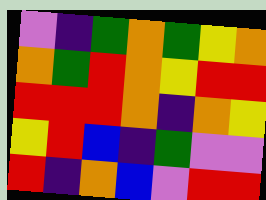[["violet", "indigo", "green", "orange", "green", "yellow", "orange"], ["orange", "green", "red", "orange", "yellow", "red", "red"], ["red", "red", "red", "orange", "indigo", "orange", "yellow"], ["yellow", "red", "blue", "indigo", "green", "violet", "violet"], ["red", "indigo", "orange", "blue", "violet", "red", "red"]]